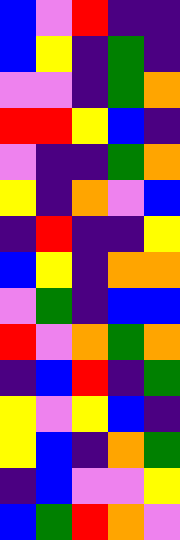[["blue", "violet", "red", "indigo", "indigo"], ["blue", "yellow", "indigo", "green", "indigo"], ["violet", "violet", "indigo", "green", "orange"], ["red", "red", "yellow", "blue", "indigo"], ["violet", "indigo", "indigo", "green", "orange"], ["yellow", "indigo", "orange", "violet", "blue"], ["indigo", "red", "indigo", "indigo", "yellow"], ["blue", "yellow", "indigo", "orange", "orange"], ["violet", "green", "indigo", "blue", "blue"], ["red", "violet", "orange", "green", "orange"], ["indigo", "blue", "red", "indigo", "green"], ["yellow", "violet", "yellow", "blue", "indigo"], ["yellow", "blue", "indigo", "orange", "green"], ["indigo", "blue", "violet", "violet", "yellow"], ["blue", "green", "red", "orange", "violet"]]